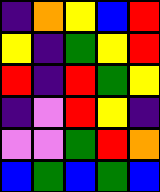[["indigo", "orange", "yellow", "blue", "red"], ["yellow", "indigo", "green", "yellow", "red"], ["red", "indigo", "red", "green", "yellow"], ["indigo", "violet", "red", "yellow", "indigo"], ["violet", "violet", "green", "red", "orange"], ["blue", "green", "blue", "green", "blue"]]